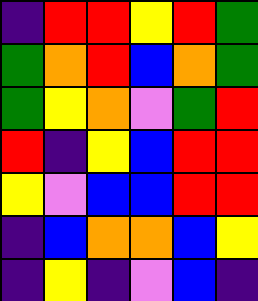[["indigo", "red", "red", "yellow", "red", "green"], ["green", "orange", "red", "blue", "orange", "green"], ["green", "yellow", "orange", "violet", "green", "red"], ["red", "indigo", "yellow", "blue", "red", "red"], ["yellow", "violet", "blue", "blue", "red", "red"], ["indigo", "blue", "orange", "orange", "blue", "yellow"], ["indigo", "yellow", "indigo", "violet", "blue", "indigo"]]